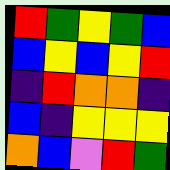[["red", "green", "yellow", "green", "blue"], ["blue", "yellow", "blue", "yellow", "red"], ["indigo", "red", "orange", "orange", "indigo"], ["blue", "indigo", "yellow", "yellow", "yellow"], ["orange", "blue", "violet", "red", "green"]]